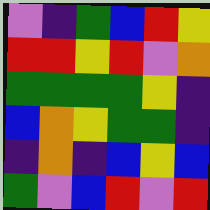[["violet", "indigo", "green", "blue", "red", "yellow"], ["red", "red", "yellow", "red", "violet", "orange"], ["green", "green", "green", "green", "yellow", "indigo"], ["blue", "orange", "yellow", "green", "green", "indigo"], ["indigo", "orange", "indigo", "blue", "yellow", "blue"], ["green", "violet", "blue", "red", "violet", "red"]]